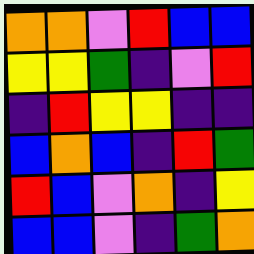[["orange", "orange", "violet", "red", "blue", "blue"], ["yellow", "yellow", "green", "indigo", "violet", "red"], ["indigo", "red", "yellow", "yellow", "indigo", "indigo"], ["blue", "orange", "blue", "indigo", "red", "green"], ["red", "blue", "violet", "orange", "indigo", "yellow"], ["blue", "blue", "violet", "indigo", "green", "orange"]]